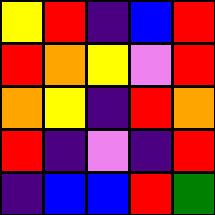[["yellow", "red", "indigo", "blue", "red"], ["red", "orange", "yellow", "violet", "red"], ["orange", "yellow", "indigo", "red", "orange"], ["red", "indigo", "violet", "indigo", "red"], ["indigo", "blue", "blue", "red", "green"]]